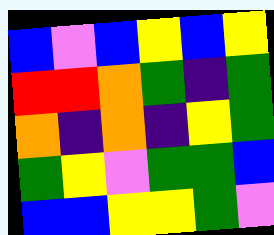[["blue", "violet", "blue", "yellow", "blue", "yellow"], ["red", "red", "orange", "green", "indigo", "green"], ["orange", "indigo", "orange", "indigo", "yellow", "green"], ["green", "yellow", "violet", "green", "green", "blue"], ["blue", "blue", "yellow", "yellow", "green", "violet"]]